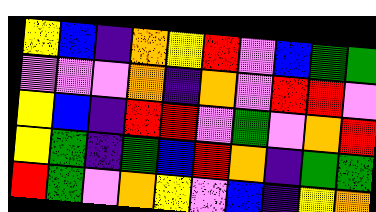[["yellow", "blue", "indigo", "orange", "yellow", "red", "violet", "blue", "green", "green"], ["violet", "violet", "violet", "orange", "indigo", "orange", "violet", "red", "red", "violet"], ["yellow", "blue", "indigo", "red", "red", "violet", "green", "violet", "orange", "red"], ["yellow", "green", "indigo", "green", "blue", "red", "orange", "indigo", "green", "green"], ["red", "green", "violet", "orange", "yellow", "violet", "blue", "indigo", "yellow", "orange"]]